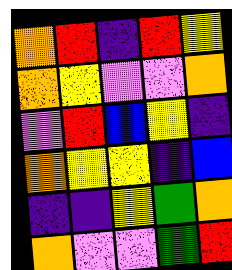[["orange", "red", "indigo", "red", "yellow"], ["orange", "yellow", "violet", "violet", "orange"], ["violet", "red", "blue", "yellow", "indigo"], ["orange", "yellow", "yellow", "indigo", "blue"], ["indigo", "indigo", "yellow", "green", "orange"], ["orange", "violet", "violet", "green", "red"]]